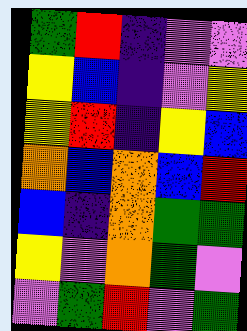[["green", "red", "indigo", "violet", "violet"], ["yellow", "blue", "indigo", "violet", "yellow"], ["yellow", "red", "indigo", "yellow", "blue"], ["orange", "blue", "orange", "blue", "red"], ["blue", "indigo", "orange", "green", "green"], ["yellow", "violet", "orange", "green", "violet"], ["violet", "green", "red", "violet", "green"]]